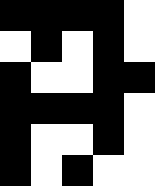[["black", "black", "black", "black", "white"], ["white", "black", "white", "black", "white"], ["black", "white", "white", "black", "black"], ["black", "black", "black", "black", "white"], ["black", "white", "white", "black", "white"], ["black", "white", "black", "white", "white"]]